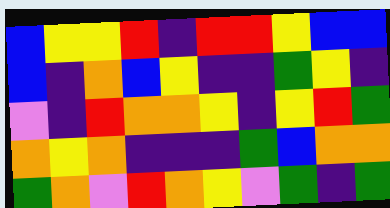[["blue", "yellow", "yellow", "red", "indigo", "red", "red", "yellow", "blue", "blue"], ["blue", "indigo", "orange", "blue", "yellow", "indigo", "indigo", "green", "yellow", "indigo"], ["violet", "indigo", "red", "orange", "orange", "yellow", "indigo", "yellow", "red", "green"], ["orange", "yellow", "orange", "indigo", "indigo", "indigo", "green", "blue", "orange", "orange"], ["green", "orange", "violet", "red", "orange", "yellow", "violet", "green", "indigo", "green"]]